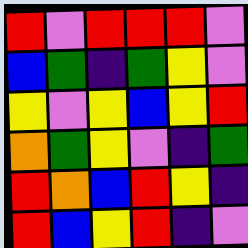[["red", "violet", "red", "red", "red", "violet"], ["blue", "green", "indigo", "green", "yellow", "violet"], ["yellow", "violet", "yellow", "blue", "yellow", "red"], ["orange", "green", "yellow", "violet", "indigo", "green"], ["red", "orange", "blue", "red", "yellow", "indigo"], ["red", "blue", "yellow", "red", "indigo", "violet"]]